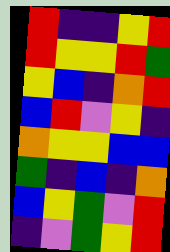[["red", "indigo", "indigo", "yellow", "red"], ["red", "yellow", "yellow", "red", "green"], ["yellow", "blue", "indigo", "orange", "red"], ["blue", "red", "violet", "yellow", "indigo"], ["orange", "yellow", "yellow", "blue", "blue"], ["green", "indigo", "blue", "indigo", "orange"], ["blue", "yellow", "green", "violet", "red"], ["indigo", "violet", "green", "yellow", "red"]]